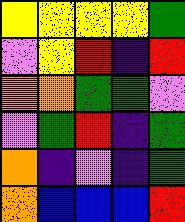[["yellow", "yellow", "yellow", "yellow", "green"], ["violet", "yellow", "red", "indigo", "red"], ["orange", "orange", "green", "green", "violet"], ["violet", "green", "red", "indigo", "green"], ["orange", "indigo", "violet", "indigo", "green"], ["orange", "blue", "blue", "blue", "red"]]